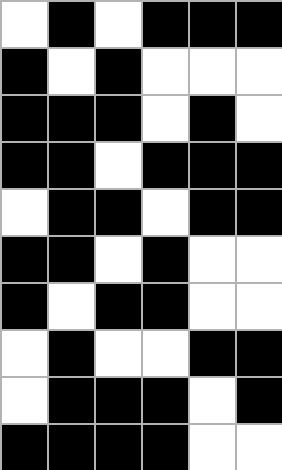[["white", "black", "white", "black", "black", "black"], ["black", "white", "black", "white", "white", "white"], ["black", "black", "black", "white", "black", "white"], ["black", "black", "white", "black", "black", "black"], ["white", "black", "black", "white", "black", "black"], ["black", "black", "white", "black", "white", "white"], ["black", "white", "black", "black", "white", "white"], ["white", "black", "white", "white", "black", "black"], ["white", "black", "black", "black", "white", "black"], ["black", "black", "black", "black", "white", "white"]]